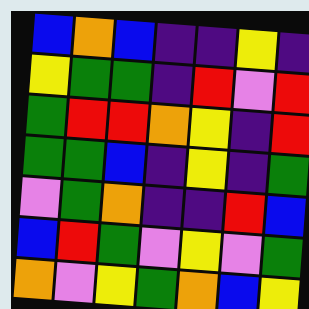[["blue", "orange", "blue", "indigo", "indigo", "yellow", "indigo"], ["yellow", "green", "green", "indigo", "red", "violet", "red"], ["green", "red", "red", "orange", "yellow", "indigo", "red"], ["green", "green", "blue", "indigo", "yellow", "indigo", "green"], ["violet", "green", "orange", "indigo", "indigo", "red", "blue"], ["blue", "red", "green", "violet", "yellow", "violet", "green"], ["orange", "violet", "yellow", "green", "orange", "blue", "yellow"]]